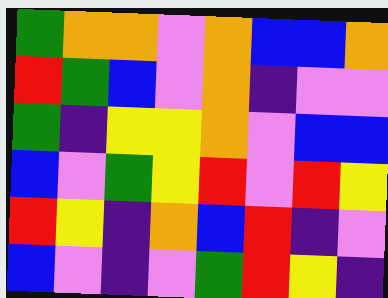[["green", "orange", "orange", "violet", "orange", "blue", "blue", "orange"], ["red", "green", "blue", "violet", "orange", "indigo", "violet", "violet"], ["green", "indigo", "yellow", "yellow", "orange", "violet", "blue", "blue"], ["blue", "violet", "green", "yellow", "red", "violet", "red", "yellow"], ["red", "yellow", "indigo", "orange", "blue", "red", "indigo", "violet"], ["blue", "violet", "indigo", "violet", "green", "red", "yellow", "indigo"]]